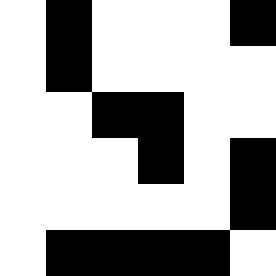[["white", "black", "white", "white", "white", "black"], ["white", "black", "white", "white", "white", "white"], ["white", "white", "black", "black", "white", "white"], ["white", "white", "white", "black", "white", "black"], ["white", "white", "white", "white", "white", "black"], ["white", "black", "black", "black", "black", "white"]]